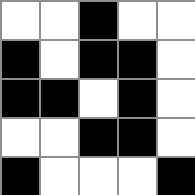[["white", "white", "black", "white", "white"], ["black", "white", "black", "black", "white"], ["black", "black", "white", "black", "white"], ["white", "white", "black", "black", "white"], ["black", "white", "white", "white", "black"]]